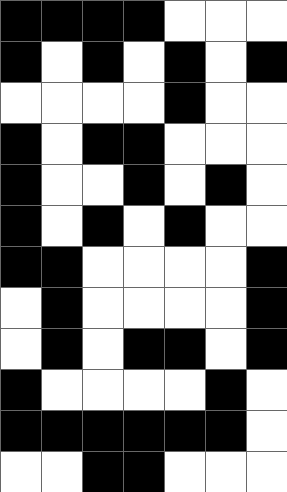[["black", "black", "black", "black", "white", "white", "white"], ["black", "white", "black", "white", "black", "white", "black"], ["white", "white", "white", "white", "black", "white", "white"], ["black", "white", "black", "black", "white", "white", "white"], ["black", "white", "white", "black", "white", "black", "white"], ["black", "white", "black", "white", "black", "white", "white"], ["black", "black", "white", "white", "white", "white", "black"], ["white", "black", "white", "white", "white", "white", "black"], ["white", "black", "white", "black", "black", "white", "black"], ["black", "white", "white", "white", "white", "black", "white"], ["black", "black", "black", "black", "black", "black", "white"], ["white", "white", "black", "black", "white", "white", "white"]]